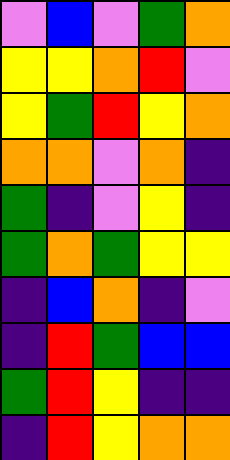[["violet", "blue", "violet", "green", "orange"], ["yellow", "yellow", "orange", "red", "violet"], ["yellow", "green", "red", "yellow", "orange"], ["orange", "orange", "violet", "orange", "indigo"], ["green", "indigo", "violet", "yellow", "indigo"], ["green", "orange", "green", "yellow", "yellow"], ["indigo", "blue", "orange", "indigo", "violet"], ["indigo", "red", "green", "blue", "blue"], ["green", "red", "yellow", "indigo", "indigo"], ["indigo", "red", "yellow", "orange", "orange"]]